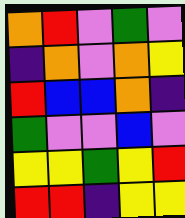[["orange", "red", "violet", "green", "violet"], ["indigo", "orange", "violet", "orange", "yellow"], ["red", "blue", "blue", "orange", "indigo"], ["green", "violet", "violet", "blue", "violet"], ["yellow", "yellow", "green", "yellow", "red"], ["red", "red", "indigo", "yellow", "yellow"]]